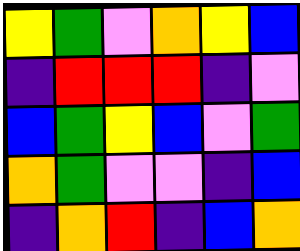[["yellow", "green", "violet", "orange", "yellow", "blue"], ["indigo", "red", "red", "red", "indigo", "violet"], ["blue", "green", "yellow", "blue", "violet", "green"], ["orange", "green", "violet", "violet", "indigo", "blue"], ["indigo", "orange", "red", "indigo", "blue", "orange"]]